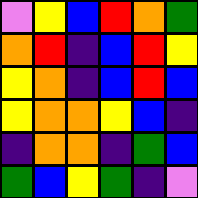[["violet", "yellow", "blue", "red", "orange", "green"], ["orange", "red", "indigo", "blue", "red", "yellow"], ["yellow", "orange", "indigo", "blue", "red", "blue"], ["yellow", "orange", "orange", "yellow", "blue", "indigo"], ["indigo", "orange", "orange", "indigo", "green", "blue"], ["green", "blue", "yellow", "green", "indigo", "violet"]]